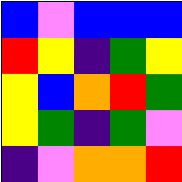[["blue", "violet", "blue", "blue", "blue"], ["red", "yellow", "indigo", "green", "yellow"], ["yellow", "blue", "orange", "red", "green"], ["yellow", "green", "indigo", "green", "violet"], ["indigo", "violet", "orange", "orange", "red"]]